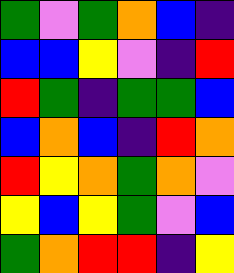[["green", "violet", "green", "orange", "blue", "indigo"], ["blue", "blue", "yellow", "violet", "indigo", "red"], ["red", "green", "indigo", "green", "green", "blue"], ["blue", "orange", "blue", "indigo", "red", "orange"], ["red", "yellow", "orange", "green", "orange", "violet"], ["yellow", "blue", "yellow", "green", "violet", "blue"], ["green", "orange", "red", "red", "indigo", "yellow"]]